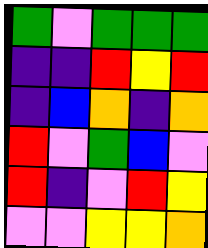[["green", "violet", "green", "green", "green"], ["indigo", "indigo", "red", "yellow", "red"], ["indigo", "blue", "orange", "indigo", "orange"], ["red", "violet", "green", "blue", "violet"], ["red", "indigo", "violet", "red", "yellow"], ["violet", "violet", "yellow", "yellow", "orange"]]